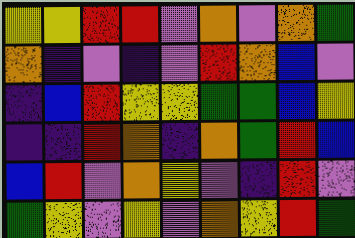[["yellow", "yellow", "red", "red", "violet", "orange", "violet", "orange", "green"], ["orange", "indigo", "violet", "indigo", "violet", "red", "orange", "blue", "violet"], ["indigo", "blue", "red", "yellow", "yellow", "green", "green", "blue", "yellow"], ["indigo", "indigo", "red", "orange", "indigo", "orange", "green", "red", "blue"], ["blue", "red", "violet", "orange", "yellow", "violet", "indigo", "red", "violet"], ["green", "yellow", "violet", "yellow", "violet", "orange", "yellow", "red", "green"]]